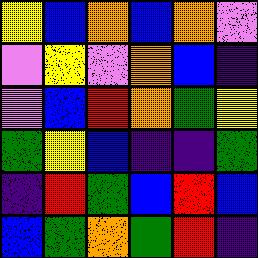[["yellow", "blue", "orange", "blue", "orange", "violet"], ["violet", "yellow", "violet", "orange", "blue", "indigo"], ["violet", "blue", "red", "orange", "green", "yellow"], ["green", "yellow", "blue", "indigo", "indigo", "green"], ["indigo", "red", "green", "blue", "red", "blue"], ["blue", "green", "orange", "green", "red", "indigo"]]